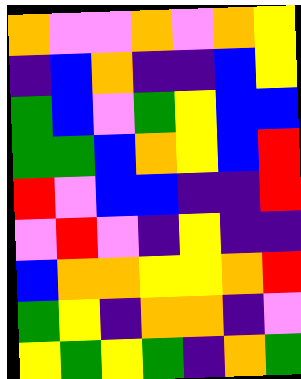[["orange", "violet", "violet", "orange", "violet", "orange", "yellow"], ["indigo", "blue", "orange", "indigo", "indigo", "blue", "yellow"], ["green", "blue", "violet", "green", "yellow", "blue", "blue"], ["green", "green", "blue", "orange", "yellow", "blue", "red"], ["red", "violet", "blue", "blue", "indigo", "indigo", "red"], ["violet", "red", "violet", "indigo", "yellow", "indigo", "indigo"], ["blue", "orange", "orange", "yellow", "yellow", "orange", "red"], ["green", "yellow", "indigo", "orange", "orange", "indigo", "violet"], ["yellow", "green", "yellow", "green", "indigo", "orange", "green"]]